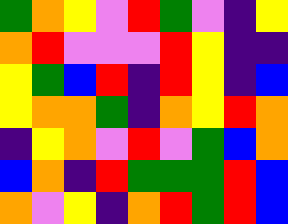[["green", "orange", "yellow", "violet", "red", "green", "violet", "indigo", "yellow"], ["orange", "red", "violet", "violet", "violet", "red", "yellow", "indigo", "indigo"], ["yellow", "green", "blue", "red", "indigo", "red", "yellow", "indigo", "blue"], ["yellow", "orange", "orange", "green", "indigo", "orange", "yellow", "red", "orange"], ["indigo", "yellow", "orange", "violet", "red", "violet", "green", "blue", "orange"], ["blue", "orange", "indigo", "red", "green", "green", "green", "red", "blue"], ["orange", "violet", "yellow", "indigo", "orange", "red", "green", "red", "blue"]]